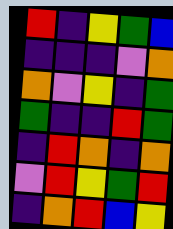[["red", "indigo", "yellow", "green", "blue"], ["indigo", "indigo", "indigo", "violet", "orange"], ["orange", "violet", "yellow", "indigo", "green"], ["green", "indigo", "indigo", "red", "green"], ["indigo", "red", "orange", "indigo", "orange"], ["violet", "red", "yellow", "green", "red"], ["indigo", "orange", "red", "blue", "yellow"]]